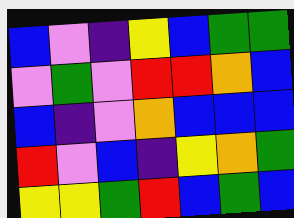[["blue", "violet", "indigo", "yellow", "blue", "green", "green"], ["violet", "green", "violet", "red", "red", "orange", "blue"], ["blue", "indigo", "violet", "orange", "blue", "blue", "blue"], ["red", "violet", "blue", "indigo", "yellow", "orange", "green"], ["yellow", "yellow", "green", "red", "blue", "green", "blue"]]